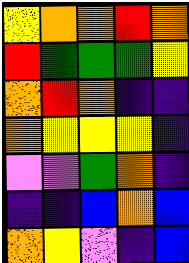[["yellow", "orange", "orange", "red", "orange"], ["red", "green", "green", "green", "yellow"], ["orange", "red", "orange", "indigo", "indigo"], ["orange", "yellow", "yellow", "yellow", "indigo"], ["violet", "violet", "green", "orange", "indigo"], ["indigo", "indigo", "blue", "orange", "blue"], ["orange", "yellow", "violet", "indigo", "blue"]]